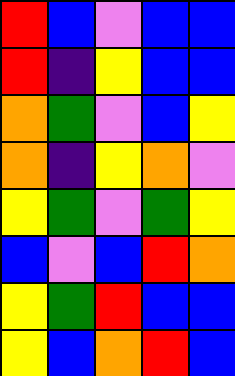[["red", "blue", "violet", "blue", "blue"], ["red", "indigo", "yellow", "blue", "blue"], ["orange", "green", "violet", "blue", "yellow"], ["orange", "indigo", "yellow", "orange", "violet"], ["yellow", "green", "violet", "green", "yellow"], ["blue", "violet", "blue", "red", "orange"], ["yellow", "green", "red", "blue", "blue"], ["yellow", "blue", "orange", "red", "blue"]]